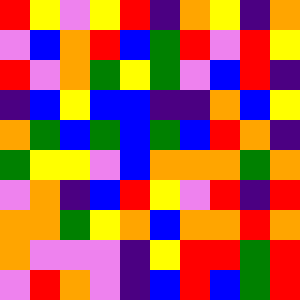[["red", "yellow", "violet", "yellow", "red", "indigo", "orange", "yellow", "indigo", "orange"], ["violet", "blue", "orange", "red", "blue", "green", "red", "violet", "red", "yellow"], ["red", "violet", "orange", "green", "yellow", "green", "violet", "blue", "red", "indigo"], ["indigo", "blue", "yellow", "blue", "blue", "indigo", "indigo", "orange", "blue", "yellow"], ["orange", "green", "blue", "green", "blue", "green", "blue", "red", "orange", "indigo"], ["green", "yellow", "yellow", "violet", "blue", "orange", "orange", "orange", "green", "orange"], ["violet", "orange", "indigo", "blue", "red", "yellow", "violet", "red", "indigo", "red"], ["orange", "orange", "green", "yellow", "orange", "blue", "orange", "orange", "red", "orange"], ["orange", "violet", "violet", "violet", "indigo", "yellow", "red", "red", "green", "red"], ["violet", "red", "orange", "violet", "indigo", "blue", "red", "blue", "green", "red"]]